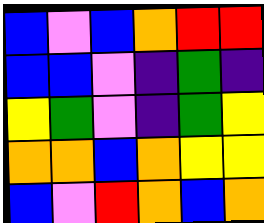[["blue", "violet", "blue", "orange", "red", "red"], ["blue", "blue", "violet", "indigo", "green", "indigo"], ["yellow", "green", "violet", "indigo", "green", "yellow"], ["orange", "orange", "blue", "orange", "yellow", "yellow"], ["blue", "violet", "red", "orange", "blue", "orange"]]